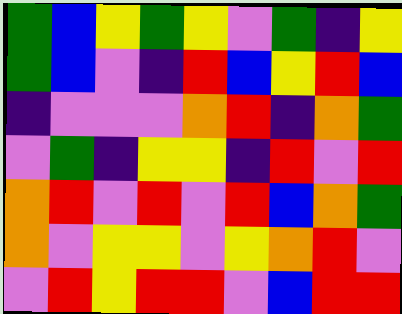[["green", "blue", "yellow", "green", "yellow", "violet", "green", "indigo", "yellow"], ["green", "blue", "violet", "indigo", "red", "blue", "yellow", "red", "blue"], ["indigo", "violet", "violet", "violet", "orange", "red", "indigo", "orange", "green"], ["violet", "green", "indigo", "yellow", "yellow", "indigo", "red", "violet", "red"], ["orange", "red", "violet", "red", "violet", "red", "blue", "orange", "green"], ["orange", "violet", "yellow", "yellow", "violet", "yellow", "orange", "red", "violet"], ["violet", "red", "yellow", "red", "red", "violet", "blue", "red", "red"]]